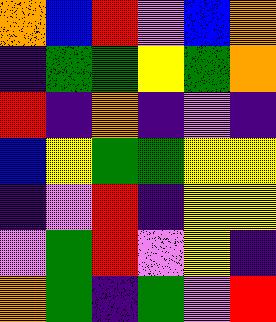[["orange", "blue", "red", "violet", "blue", "orange"], ["indigo", "green", "green", "yellow", "green", "orange"], ["red", "indigo", "orange", "indigo", "violet", "indigo"], ["blue", "yellow", "green", "green", "yellow", "yellow"], ["indigo", "violet", "red", "indigo", "yellow", "yellow"], ["violet", "green", "red", "violet", "yellow", "indigo"], ["orange", "green", "indigo", "green", "violet", "red"]]